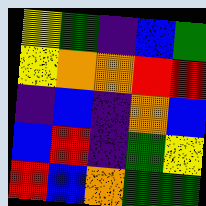[["yellow", "green", "indigo", "blue", "green"], ["yellow", "orange", "orange", "red", "red"], ["indigo", "blue", "indigo", "orange", "blue"], ["blue", "red", "indigo", "green", "yellow"], ["red", "blue", "orange", "green", "green"]]